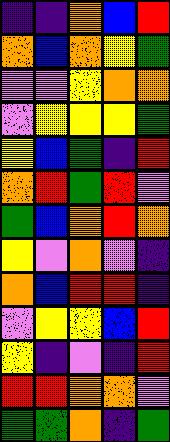[["indigo", "indigo", "orange", "blue", "red"], ["orange", "blue", "orange", "yellow", "green"], ["violet", "violet", "yellow", "orange", "orange"], ["violet", "yellow", "yellow", "yellow", "green"], ["yellow", "blue", "green", "indigo", "red"], ["orange", "red", "green", "red", "violet"], ["green", "blue", "orange", "red", "orange"], ["yellow", "violet", "orange", "violet", "indigo"], ["orange", "blue", "red", "red", "indigo"], ["violet", "yellow", "yellow", "blue", "red"], ["yellow", "indigo", "violet", "indigo", "red"], ["red", "red", "orange", "orange", "violet"], ["green", "green", "orange", "indigo", "green"]]